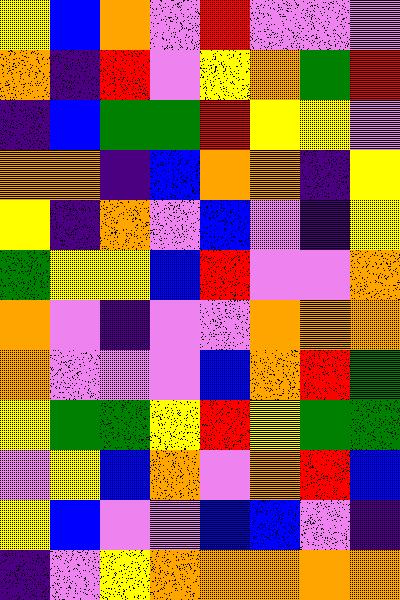[["yellow", "blue", "orange", "violet", "red", "violet", "violet", "violet"], ["orange", "indigo", "red", "violet", "yellow", "orange", "green", "red"], ["indigo", "blue", "green", "green", "red", "yellow", "yellow", "violet"], ["orange", "orange", "indigo", "blue", "orange", "orange", "indigo", "yellow"], ["yellow", "indigo", "orange", "violet", "blue", "violet", "indigo", "yellow"], ["green", "yellow", "yellow", "blue", "red", "violet", "violet", "orange"], ["orange", "violet", "indigo", "violet", "violet", "orange", "orange", "orange"], ["orange", "violet", "violet", "violet", "blue", "orange", "red", "green"], ["yellow", "green", "green", "yellow", "red", "yellow", "green", "green"], ["violet", "yellow", "blue", "orange", "violet", "orange", "red", "blue"], ["yellow", "blue", "violet", "violet", "blue", "blue", "violet", "indigo"], ["indigo", "violet", "yellow", "orange", "orange", "orange", "orange", "orange"]]